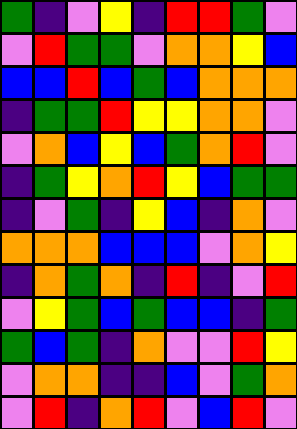[["green", "indigo", "violet", "yellow", "indigo", "red", "red", "green", "violet"], ["violet", "red", "green", "green", "violet", "orange", "orange", "yellow", "blue"], ["blue", "blue", "red", "blue", "green", "blue", "orange", "orange", "orange"], ["indigo", "green", "green", "red", "yellow", "yellow", "orange", "orange", "violet"], ["violet", "orange", "blue", "yellow", "blue", "green", "orange", "red", "violet"], ["indigo", "green", "yellow", "orange", "red", "yellow", "blue", "green", "green"], ["indigo", "violet", "green", "indigo", "yellow", "blue", "indigo", "orange", "violet"], ["orange", "orange", "orange", "blue", "blue", "blue", "violet", "orange", "yellow"], ["indigo", "orange", "green", "orange", "indigo", "red", "indigo", "violet", "red"], ["violet", "yellow", "green", "blue", "green", "blue", "blue", "indigo", "green"], ["green", "blue", "green", "indigo", "orange", "violet", "violet", "red", "yellow"], ["violet", "orange", "orange", "indigo", "indigo", "blue", "violet", "green", "orange"], ["violet", "red", "indigo", "orange", "red", "violet", "blue", "red", "violet"]]